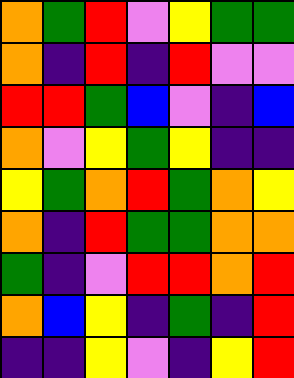[["orange", "green", "red", "violet", "yellow", "green", "green"], ["orange", "indigo", "red", "indigo", "red", "violet", "violet"], ["red", "red", "green", "blue", "violet", "indigo", "blue"], ["orange", "violet", "yellow", "green", "yellow", "indigo", "indigo"], ["yellow", "green", "orange", "red", "green", "orange", "yellow"], ["orange", "indigo", "red", "green", "green", "orange", "orange"], ["green", "indigo", "violet", "red", "red", "orange", "red"], ["orange", "blue", "yellow", "indigo", "green", "indigo", "red"], ["indigo", "indigo", "yellow", "violet", "indigo", "yellow", "red"]]